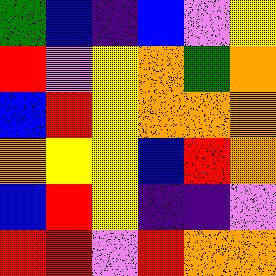[["green", "blue", "indigo", "blue", "violet", "yellow"], ["red", "violet", "yellow", "orange", "green", "orange"], ["blue", "red", "yellow", "orange", "orange", "orange"], ["orange", "yellow", "yellow", "blue", "red", "orange"], ["blue", "red", "yellow", "indigo", "indigo", "violet"], ["red", "red", "violet", "red", "orange", "orange"]]